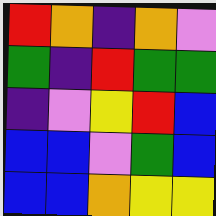[["red", "orange", "indigo", "orange", "violet"], ["green", "indigo", "red", "green", "green"], ["indigo", "violet", "yellow", "red", "blue"], ["blue", "blue", "violet", "green", "blue"], ["blue", "blue", "orange", "yellow", "yellow"]]